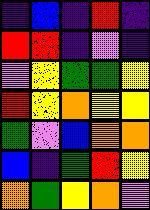[["indigo", "blue", "indigo", "red", "indigo"], ["red", "red", "indigo", "violet", "indigo"], ["violet", "yellow", "green", "green", "yellow"], ["red", "yellow", "orange", "yellow", "yellow"], ["green", "violet", "blue", "orange", "orange"], ["blue", "indigo", "green", "red", "yellow"], ["orange", "green", "yellow", "orange", "violet"]]